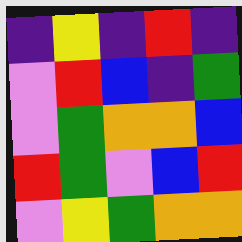[["indigo", "yellow", "indigo", "red", "indigo"], ["violet", "red", "blue", "indigo", "green"], ["violet", "green", "orange", "orange", "blue"], ["red", "green", "violet", "blue", "red"], ["violet", "yellow", "green", "orange", "orange"]]